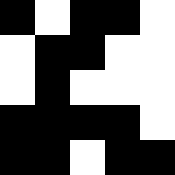[["black", "white", "black", "black", "white"], ["white", "black", "black", "white", "white"], ["white", "black", "white", "white", "white"], ["black", "black", "black", "black", "white"], ["black", "black", "white", "black", "black"]]